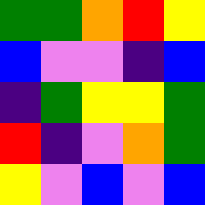[["green", "green", "orange", "red", "yellow"], ["blue", "violet", "violet", "indigo", "blue"], ["indigo", "green", "yellow", "yellow", "green"], ["red", "indigo", "violet", "orange", "green"], ["yellow", "violet", "blue", "violet", "blue"]]